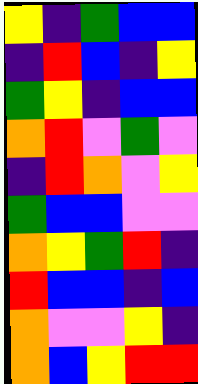[["yellow", "indigo", "green", "blue", "blue"], ["indigo", "red", "blue", "indigo", "yellow"], ["green", "yellow", "indigo", "blue", "blue"], ["orange", "red", "violet", "green", "violet"], ["indigo", "red", "orange", "violet", "yellow"], ["green", "blue", "blue", "violet", "violet"], ["orange", "yellow", "green", "red", "indigo"], ["red", "blue", "blue", "indigo", "blue"], ["orange", "violet", "violet", "yellow", "indigo"], ["orange", "blue", "yellow", "red", "red"]]